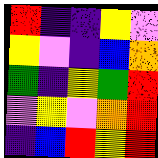[["red", "indigo", "indigo", "yellow", "violet"], ["yellow", "violet", "indigo", "blue", "orange"], ["green", "indigo", "yellow", "green", "red"], ["violet", "yellow", "violet", "orange", "red"], ["indigo", "blue", "red", "yellow", "red"]]